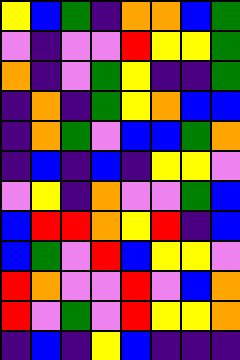[["yellow", "blue", "green", "indigo", "orange", "orange", "blue", "green"], ["violet", "indigo", "violet", "violet", "red", "yellow", "yellow", "green"], ["orange", "indigo", "violet", "green", "yellow", "indigo", "indigo", "green"], ["indigo", "orange", "indigo", "green", "yellow", "orange", "blue", "blue"], ["indigo", "orange", "green", "violet", "blue", "blue", "green", "orange"], ["indigo", "blue", "indigo", "blue", "indigo", "yellow", "yellow", "violet"], ["violet", "yellow", "indigo", "orange", "violet", "violet", "green", "blue"], ["blue", "red", "red", "orange", "yellow", "red", "indigo", "blue"], ["blue", "green", "violet", "red", "blue", "yellow", "yellow", "violet"], ["red", "orange", "violet", "violet", "red", "violet", "blue", "orange"], ["red", "violet", "green", "violet", "red", "yellow", "yellow", "orange"], ["indigo", "blue", "indigo", "yellow", "blue", "indigo", "indigo", "indigo"]]